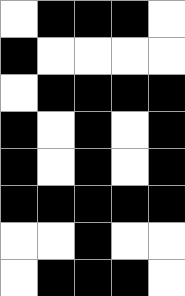[["white", "black", "black", "black", "white"], ["black", "white", "white", "white", "white"], ["white", "black", "black", "black", "black"], ["black", "white", "black", "white", "black"], ["black", "white", "black", "white", "black"], ["black", "black", "black", "black", "black"], ["white", "white", "black", "white", "white"], ["white", "black", "black", "black", "white"]]